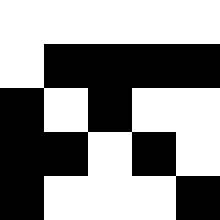[["white", "white", "white", "white", "white"], ["white", "black", "black", "black", "black"], ["black", "white", "black", "white", "white"], ["black", "black", "white", "black", "white"], ["black", "white", "white", "white", "black"]]